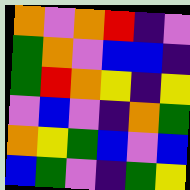[["orange", "violet", "orange", "red", "indigo", "violet"], ["green", "orange", "violet", "blue", "blue", "indigo"], ["green", "red", "orange", "yellow", "indigo", "yellow"], ["violet", "blue", "violet", "indigo", "orange", "green"], ["orange", "yellow", "green", "blue", "violet", "blue"], ["blue", "green", "violet", "indigo", "green", "yellow"]]